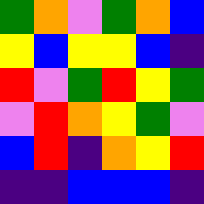[["green", "orange", "violet", "green", "orange", "blue"], ["yellow", "blue", "yellow", "yellow", "blue", "indigo"], ["red", "violet", "green", "red", "yellow", "green"], ["violet", "red", "orange", "yellow", "green", "violet"], ["blue", "red", "indigo", "orange", "yellow", "red"], ["indigo", "indigo", "blue", "blue", "blue", "indigo"]]